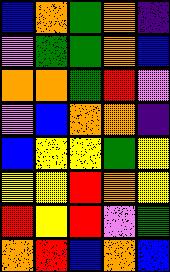[["blue", "orange", "green", "orange", "indigo"], ["violet", "green", "green", "orange", "blue"], ["orange", "orange", "green", "red", "violet"], ["violet", "blue", "orange", "orange", "indigo"], ["blue", "yellow", "yellow", "green", "yellow"], ["yellow", "yellow", "red", "orange", "yellow"], ["red", "yellow", "red", "violet", "green"], ["orange", "red", "blue", "orange", "blue"]]